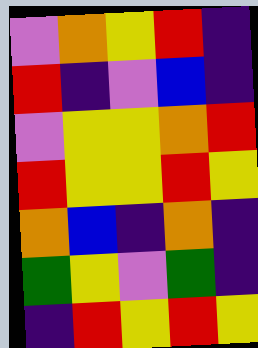[["violet", "orange", "yellow", "red", "indigo"], ["red", "indigo", "violet", "blue", "indigo"], ["violet", "yellow", "yellow", "orange", "red"], ["red", "yellow", "yellow", "red", "yellow"], ["orange", "blue", "indigo", "orange", "indigo"], ["green", "yellow", "violet", "green", "indigo"], ["indigo", "red", "yellow", "red", "yellow"]]